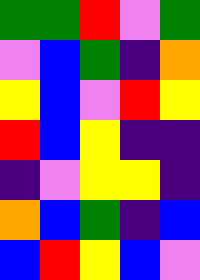[["green", "green", "red", "violet", "green"], ["violet", "blue", "green", "indigo", "orange"], ["yellow", "blue", "violet", "red", "yellow"], ["red", "blue", "yellow", "indigo", "indigo"], ["indigo", "violet", "yellow", "yellow", "indigo"], ["orange", "blue", "green", "indigo", "blue"], ["blue", "red", "yellow", "blue", "violet"]]